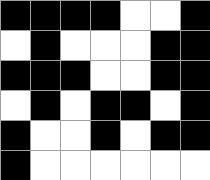[["black", "black", "black", "black", "white", "white", "black"], ["white", "black", "white", "white", "white", "black", "black"], ["black", "black", "black", "white", "white", "black", "black"], ["white", "black", "white", "black", "black", "white", "black"], ["black", "white", "white", "black", "white", "black", "black"], ["black", "white", "white", "white", "white", "white", "white"]]